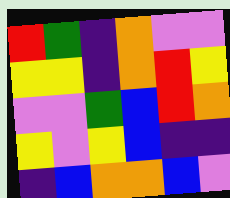[["red", "green", "indigo", "orange", "violet", "violet"], ["yellow", "yellow", "indigo", "orange", "red", "yellow"], ["violet", "violet", "green", "blue", "red", "orange"], ["yellow", "violet", "yellow", "blue", "indigo", "indigo"], ["indigo", "blue", "orange", "orange", "blue", "violet"]]